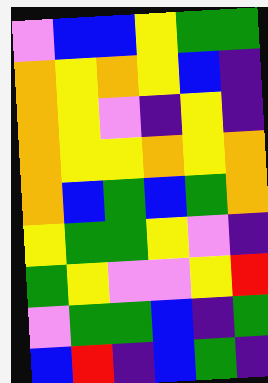[["violet", "blue", "blue", "yellow", "green", "green"], ["orange", "yellow", "orange", "yellow", "blue", "indigo"], ["orange", "yellow", "violet", "indigo", "yellow", "indigo"], ["orange", "yellow", "yellow", "orange", "yellow", "orange"], ["orange", "blue", "green", "blue", "green", "orange"], ["yellow", "green", "green", "yellow", "violet", "indigo"], ["green", "yellow", "violet", "violet", "yellow", "red"], ["violet", "green", "green", "blue", "indigo", "green"], ["blue", "red", "indigo", "blue", "green", "indigo"]]